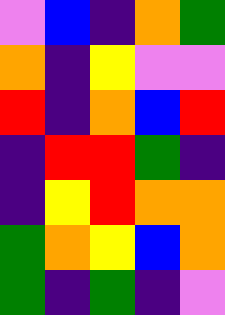[["violet", "blue", "indigo", "orange", "green"], ["orange", "indigo", "yellow", "violet", "violet"], ["red", "indigo", "orange", "blue", "red"], ["indigo", "red", "red", "green", "indigo"], ["indigo", "yellow", "red", "orange", "orange"], ["green", "orange", "yellow", "blue", "orange"], ["green", "indigo", "green", "indigo", "violet"]]